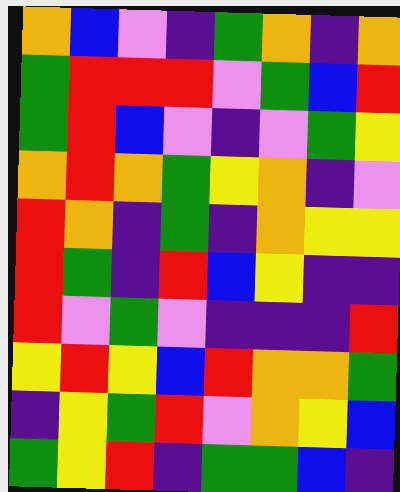[["orange", "blue", "violet", "indigo", "green", "orange", "indigo", "orange"], ["green", "red", "red", "red", "violet", "green", "blue", "red"], ["green", "red", "blue", "violet", "indigo", "violet", "green", "yellow"], ["orange", "red", "orange", "green", "yellow", "orange", "indigo", "violet"], ["red", "orange", "indigo", "green", "indigo", "orange", "yellow", "yellow"], ["red", "green", "indigo", "red", "blue", "yellow", "indigo", "indigo"], ["red", "violet", "green", "violet", "indigo", "indigo", "indigo", "red"], ["yellow", "red", "yellow", "blue", "red", "orange", "orange", "green"], ["indigo", "yellow", "green", "red", "violet", "orange", "yellow", "blue"], ["green", "yellow", "red", "indigo", "green", "green", "blue", "indigo"]]